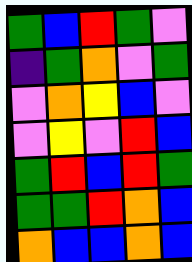[["green", "blue", "red", "green", "violet"], ["indigo", "green", "orange", "violet", "green"], ["violet", "orange", "yellow", "blue", "violet"], ["violet", "yellow", "violet", "red", "blue"], ["green", "red", "blue", "red", "green"], ["green", "green", "red", "orange", "blue"], ["orange", "blue", "blue", "orange", "blue"]]